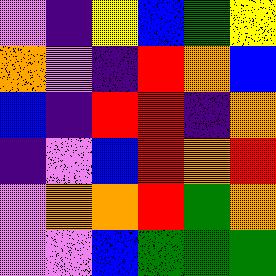[["violet", "indigo", "yellow", "blue", "green", "yellow"], ["orange", "violet", "indigo", "red", "orange", "blue"], ["blue", "indigo", "red", "red", "indigo", "orange"], ["indigo", "violet", "blue", "red", "orange", "red"], ["violet", "orange", "orange", "red", "green", "orange"], ["violet", "violet", "blue", "green", "green", "green"]]